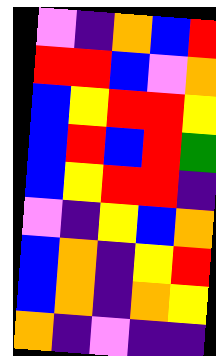[["violet", "indigo", "orange", "blue", "red"], ["red", "red", "blue", "violet", "orange"], ["blue", "yellow", "red", "red", "yellow"], ["blue", "red", "blue", "red", "green"], ["blue", "yellow", "red", "red", "indigo"], ["violet", "indigo", "yellow", "blue", "orange"], ["blue", "orange", "indigo", "yellow", "red"], ["blue", "orange", "indigo", "orange", "yellow"], ["orange", "indigo", "violet", "indigo", "indigo"]]